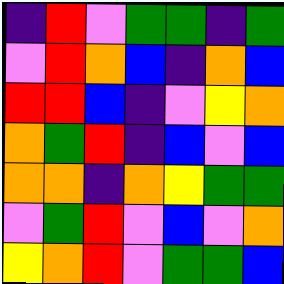[["indigo", "red", "violet", "green", "green", "indigo", "green"], ["violet", "red", "orange", "blue", "indigo", "orange", "blue"], ["red", "red", "blue", "indigo", "violet", "yellow", "orange"], ["orange", "green", "red", "indigo", "blue", "violet", "blue"], ["orange", "orange", "indigo", "orange", "yellow", "green", "green"], ["violet", "green", "red", "violet", "blue", "violet", "orange"], ["yellow", "orange", "red", "violet", "green", "green", "blue"]]